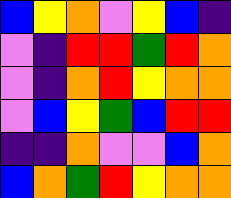[["blue", "yellow", "orange", "violet", "yellow", "blue", "indigo"], ["violet", "indigo", "red", "red", "green", "red", "orange"], ["violet", "indigo", "orange", "red", "yellow", "orange", "orange"], ["violet", "blue", "yellow", "green", "blue", "red", "red"], ["indigo", "indigo", "orange", "violet", "violet", "blue", "orange"], ["blue", "orange", "green", "red", "yellow", "orange", "orange"]]